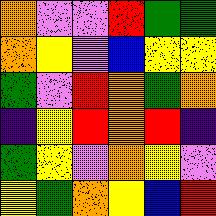[["orange", "violet", "violet", "red", "green", "green"], ["orange", "yellow", "violet", "blue", "yellow", "yellow"], ["green", "violet", "red", "orange", "green", "orange"], ["indigo", "yellow", "red", "orange", "red", "indigo"], ["green", "yellow", "violet", "orange", "yellow", "violet"], ["yellow", "green", "orange", "yellow", "blue", "red"]]